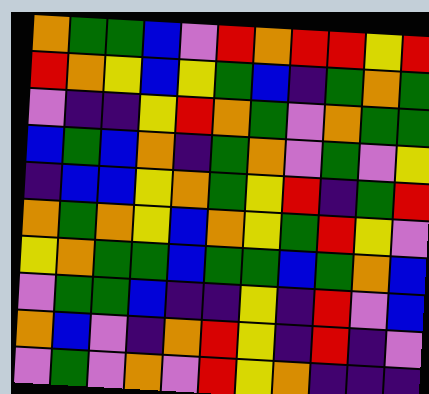[["orange", "green", "green", "blue", "violet", "red", "orange", "red", "red", "yellow", "red"], ["red", "orange", "yellow", "blue", "yellow", "green", "blue", "indigo", "green", "orange", "green"], ["violet", "indigo", "indigo", "yellow", "red", "orange", "green", "violet", "orange", "green", "green"], ["blue", "green", "blue", "orange", "indigo", "green", "orange", "violet", "green", "violet", "yellow"], ["indigo", "blue", "blue", "yellow", "orange", "green", "yellow", "red", "indigo", "green", "red"], ["orange", "green", "orange", "yellow", "blue", "orange", "yellow", "green", "red", "yellow", "violet"], ["yellow", "orange", "green", "green", "blue", "green", "green", "blue", "green", "orange", "blue"], ["violet", "green", "green", "blue", "indigo", "indigo", "yellow", "indigo", "red", "violet", "blue"], ["orange", "blue", "violet", "indigo", "orange", "red", "yellow", "indigo", "red", "indigo", "violet"], ["violet", "green", "violet", "orange", "violet", "red", "yellow", "orange", "indigo", "indigo", "indigo"]]